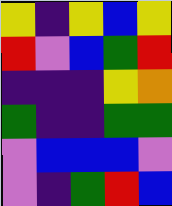[["yellow", "indigo", "yellow", "blue", "yellow"], ["red", "violet", "blue", "green", "red"], ["indigo", "indigo", "indigo", "yellow", "orange"], ["green", "indigo", "indigo", "green", "green"], ["violet", "blue", "blue", "blue", "violet"], ["violet", "indigo", "green", "red", "blue"]]